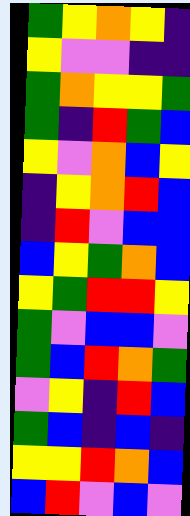[["green", "yellow", "orange", "yellow", "indigo"], ["yellow", "violet", "violet", "indigo", "indigo"], ["green", "orange", "yellow", "yellow", "green"], ["green", "indigo", "red", "green", "blue"], ["yellow", "violet", "orange", "blue", "yellow"], ["indigo", "yellow", "orange", "red", "blue"], ["indigo", "red", "violet", "blue", "blue"], ["blue", "yellow", "green", "orange", "blue"], ["yellow", "green", "red", "red", "yellow"], ["green", "violet", "blue", "blue", "violet"], ["green", "blue", "red", "orange", "green"], ["violet", "yellow", "indigo", "red", "blue"], ["green", "blue", "indigo", "blue", "indigo"], ["yellow", "yellow", "red", "orange", "blue"], ["blue", "red", "violet", "blue", "violet"]]